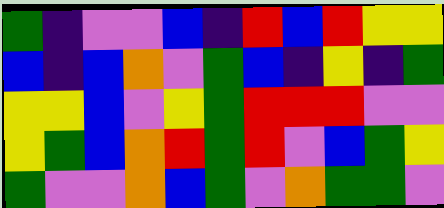[["green", "indigo", "violet", "violet", "blue", "indigo", "red", "blue", "red", "yellow", "yellow"], ["blue", "indigo", "blue", "orange", "violet", "green", "blue", "indigo", "yellow", "indigo", "green"], ["yellow", "yellow", "blue", "violet", "yellow", "green", "red", "red", "red", "violet", "violet"], ["yellow", "green", "blue", "orange", "red", "green", "red", "violet", "blue", "green", "yellow"], ["green", "violet", "violet", "orange", "blue", "green", "violet", "orange", "green", "green", "violet"]]